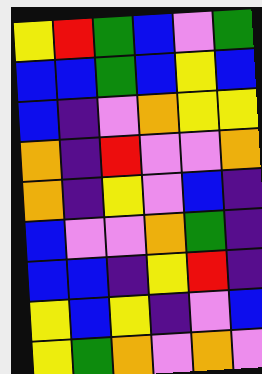[["yellow", "red", "green", "blue", "violet", "green"], ["blue", "blue", "green", "blue", "yellow", "blue"], ["blue", "indigo", "violet", "orange", "yellow", "yellow"], ["orange", "indigo", "red", "violet", "violet", "orange"], ["orange", "indigo", "yellow", "violet", "blue", "indigo"], ["blue", "violet", "violet", "orange", "green", "indigo"], ["blue", "blue", "indigo", "yellow", "red", "indigo"], ["yellow", "blue", "yellow", "indigo", "violet", "blue"], ["yellow", "green", "orange", "violet", "orange", "violet"]]